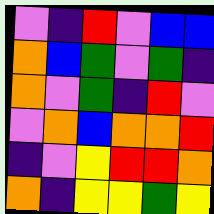[["violet", "indigo", "red", "violet", "blue", "blue"], ["orange", "blue", "green", "violet", "green", "indigo"], ["orange", "violet", "green", "indigo", "red", "violet"], ["violet", "orange", "blue", "orange", "orange", "red"], ["indigo", "violet", "yellow", "red", "red", "orange"], ["orange", "indigo", "yellow", "yellow", "green", "yellow"]]